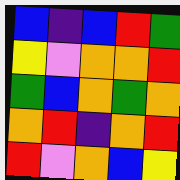[["blue", "indigo", "blue", "red", "green"], ["yellow", "violet", "orange", "orange", "red"], ["green", "blue", "orange", "green", "orange"], ["orange", "red", "indigo", "orange", "red"], ["red", "violet", "orange", "blue", "yellow"]]